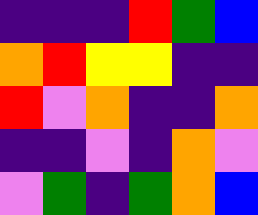[["indigo", "indigo", "indigo", "red", "green", "blue"], ["orange", "red", "yellow", "yellow", "indigo", "indigo"], ["red", "violet", "orange", "indigo", "indigo", "orange"], ["indigo", "indigo", "violet", "indigo", "orange", "violet"], ["violet", "green", "indigo", "green", "orange", "blue"]]